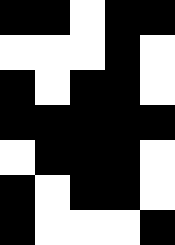[["black", "black", "white", "black", "black"], ["white", "white", "white", "black", "white"], ["black", "white", "black", "black", "white"], ["black", "black", "black", "black", "black"], ["white", "black", "black", "black", "white"], ["black", "white", "black", "black", "white"], ["black", "white", "white", "white", "black"]]